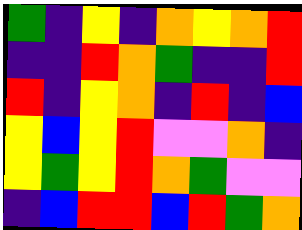[["green", "indigo", "yellow", "indigo", "orange", "yellow", "orange", "red"], ["indigo", "indigo", "red", "orange", "green", "indigo", "indigo", "red"], ["red", "indigo", "yellow", "orange", "indigo", "red", "indigo", "blue"], ["yellow", "blue", "yellow", "red", "violet", "violet", "orange", "indigo"], ["yellow", "green", "yellow", "red", "orange", "green", "violet", "violet"], ["indigo", "blue", "red", "red", "blue", "red", "green", "orange"]]